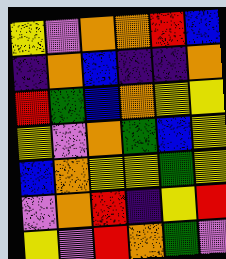[["yellow", "violet", "orange", "orange", "red", "blue"], ["indigo", "orange", "blue", "indigo", "indigo", "orange"], ["red", "green", "blue", "orange", "yellow", "yellow"], ["yellow", "violet", "orange", "green", "blue", "yellow"], ["blue", "orange", "yellow", "yellow", "green", "yellow"], ["violet", "orange", "red", "indigo", "yellow", "red"], ["yellow", "violet", "red", "orange", "green", "violet"]]